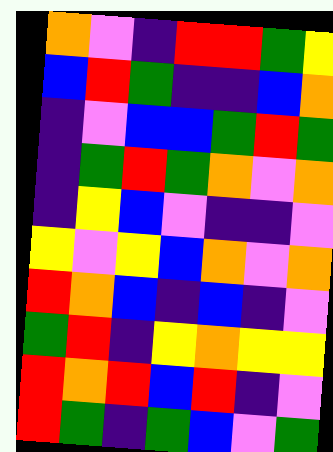[["orange", "violet", "indigo", "red", "red", "green", "yellow"], ["blue", "red", "green", "indigo", "indigo", "blue", "orange"], ["indigo", "violet", "blue", "blue", "green", "red", "green"], ["indigo", "green", "red", "green", "orange", "violet", "orange"], ["indigo", "yellow", "blue", "violet", "indigo", "indigo", "violet"], ["yellow", "violet", "yellow", "blue", "orange", "violet", "orange"], ["red", "orange", "blue", "indigo", "blue", "indigo", "violet"], ["green", "red", "indigo", "yellow", "orange", "yellow", "yellow"], ["red", "orange", "red", "blue", "red", "indigo", "violet"], ["red", "green", "indigo", "green", "blue", "violet", "green"]]